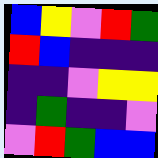[["blue", "yellow", "violet", "red", "green"], ["red", "blue", "indigo", "indigo", "indigo"], ["indigo", "indigo", "violet", "yellow", "yellow"], ["indigo", "green", "indigo", "indigo", "violet"], ["violet", "red", "green", "blue", "blue"]]